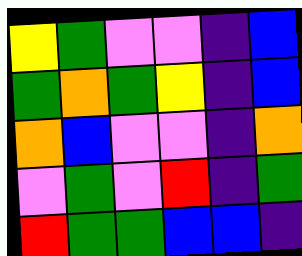[["yellow", "green", "violet", "violet", "indigo", "blue"], ["green", "orange", "green", "yellow", "indigo", "blue"], ["orange", "blue", "violet", "violet", "indigo", "orange"], ["violet", "green", "violet", "red", "indigo", "green"], ["red", "green", "green", "blue", "blue", "indigo"]]